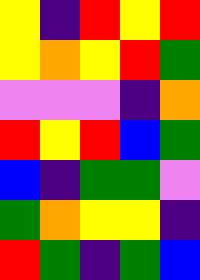[["yellow", "indigo", "red", "yellow", "red"], ["yellow", "orange", "yellow", "red", "green"], ["violet", "violet", "violet", "indigo", "orange"], ["red", "yellow", "red", "blue", "green"], ["blue", "indigo", "green", "green", "violet"], ["green", "orange", "yellow", "yellow", "indigo"], ["red", "green", "indigo", "green", "blue"]]